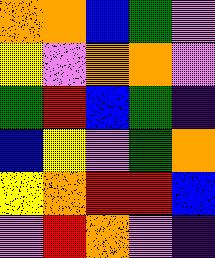[["orange", "orange", "blue", "green", "violet"], ["yellow", "violet", "orange", "orange", "violet"], ["green", "red", "blue", "green", "indigo"], ["blue", "yellow", "violet", "green", "orange"], ["yellow", "orange", "red", "red", "blue"], ["violet", "red", "orange", "violet", "indigo"]]